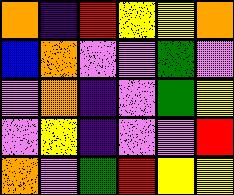[["orange", "indigo", "red", "yellow", "yellow", "orange"], ["blue", "orange", "violet", "violet", "green", "violet"], ["violet", "orange", "indigo", "violet", "green", "yellow"], ["violet", "yellow", "indigo", "violet", "violet", "red"], ["orange", "violet", "green", "red", "yellow", "yellow"]]